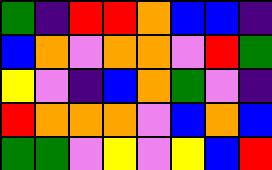[["green", "indigo", "red", "red", "orange", "blue", "blue", "indigo"], ["blue", "orange", "violet", "orange", "orange", "violet", "red", "green"], ["yellow", "violet", "indigo", "blue", "orange", "green", "violet", "indigo"], ["red", "orange", "orange", "orange", "violet", "blue", "orange", "blue"], ["green", "green", "violet", "yellow", "violet", "yellow", "blue", "red"]]